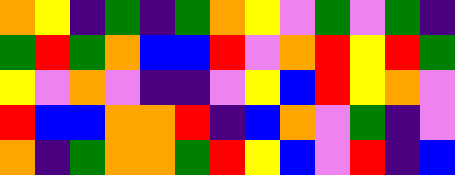[["orange", "yellow", "indigo", "green", "indigo", "green", "orange", "yellow", "violet", "green", "violet", "green", "indigo"], ["green", "red", "green", "orange", "blue", "blue", "red", "violet", "orange", "red", "yellow", "red", "green"], ["yellow", "violet", "orange", "violet", "indigo", "indigo", "violet", "yellow", "blue", "red", "yellow", "orange", "violet"], ["red", "blue", "blue", "orange", "orange", "red", "indigo", "blue", "orange", "violet", "green", "indigo", "violet"], ["orange", "indigo", "green", "orange", "orange", "green", "red", "yellow", "blue", "violet", "red", "indigo", "blue"]]